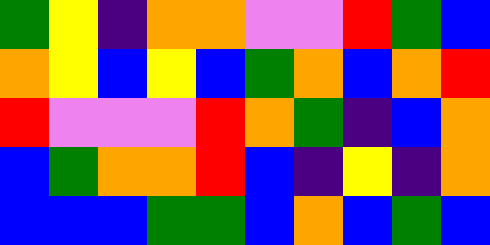[["green", "yellow", "indigo", "orange", "orange", "violet", "violet", "red", "green", "blue"], ["orange", "yellow", "blue", "yellow", "blue", "green", "orange", "blue", "orange", "red"], ["red", "violet", "violet", "violet", "red", "orange", "green", "indigo", "blue", "orange"], ["blue", "green", "orange", "orange", "red", "blue", "indigo", "yellow", "indigo", "orange"], ["blue", "blue", "blue", "green", "green", "blue", "orange", "blue", "green", "blue"]]